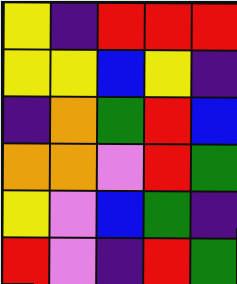[["yellow", "indigo", "red", "red", "red"], ["yellow", "yellow", "blue", "yellow", "indigo"], ["indigo", "orange", "green", "red", "blue"], ["orange", "orange", "violet", "red", "green"], ["yellow", "violet", "blue", "green", "indigo"], ["red", "violet", "indigo", "red", "green"]]